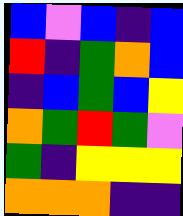[["blue", "violet", "blue", "indigo", "blue"], ["red", "indigo", "green", "orange", "blue"], ["indigo", "blue", "green", "blue", "yellow"], ["orange", "green", "red", "green", "violet"], ["green", "indigo", "yellow", "yellow", "yellow"], ["orange", "orange", "orange", "indigo", "indigo"]]